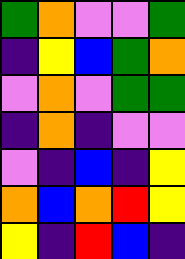[["green", "orange", "violet", "violet", "green"], ["indigo", "yellow", "blue", "green", "orange"], ["violet", "orange", "violet", "green", "green"], ["indigo", "orange", "indigo", "violet", "violet"], ["violet", "indigo", "blue", "indigo", "yellow"], ["orange", "blue", "orange", "red", "yellow"], ["yellow", "indigo", "red", "blue", "indigo"]]